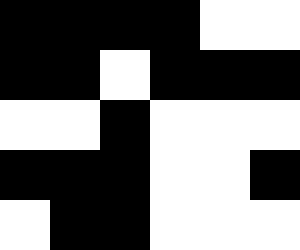[["black", "black", "black", "black", "white", "white"], ["black", "black", "white", "black", "black", "black"], ["white", "white", "black", "white", "white", "white"], ["black", "black", "black", "white", "white", "black"], ["white", "black", "black", "white", "white", "white"]]